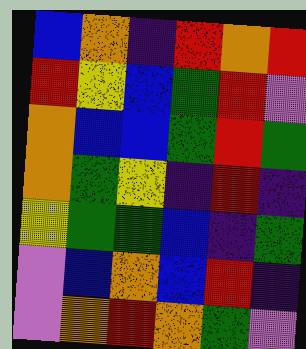[["blue", "orange", "indigo", "red", "orange", "red"], ["red", "yellow", "blue", "green", "red", "violet"], ["orange", "blue", "blue", "green", "red", "green"], ["orange", "green", "yellow", "indigo", "red", "indigo"], ["yellow", "green", "green", "blue", "indigo", "green"], ["violet", "blue", "orange", "blue", "red", "indigo"], ["violet", "orange", "red", "orange", "green", "violet"]]